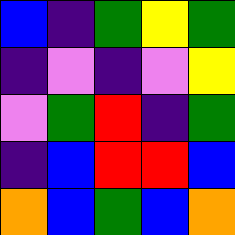[["blue", "indigo", "green", "yellow", "green"], ["indigo", "violet", "indigo", "violet", "yellow"], ["violet", "green", "red", "indigo", "green"], ["indigo", "blue", "red", "red", "blue"], ["orange", "blue", "green", "blue", "orange"]]